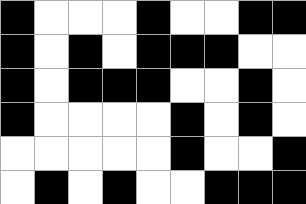[["black", "white", "white", "white", "black", "white", "white", "black", "black"], ["black", "white", "black", "white", "black", "black", "black", "white", "white"], ["black", "white", "black", "black", "black", "white", "white", "black", "white"], ["black", "white", "white", "white", "white", "black", "white", "black", "white"], ["white", "white", "white", "white", "white", "black", "white", "white", "black"], ["white", "black", "white", "black", "white", "white", "black", "black", "black"]]